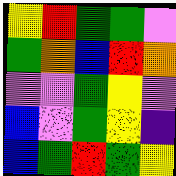[["yellow", "red", "green", "green", "violet"], ["green", "orange", "blue", "red", "orange"], ["violet", "violet", "green", "yellow", "violet"], ["blue", "violet", "green", "yellow", "indigo"], ["blue", "green", "red", "green", "yellow"]]